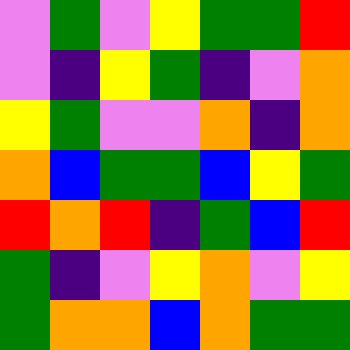[["violet", "green", "violet", "yellow", "green", "green", "red"], ["violet", "indigo", "yellow", "green", "indigo", "violet", "orange"], ["yellow", "green", "violet", "violet", "orange", "indigo", "orange"], ["orange", "blue", "green", "green", "blue", "yellow", "green"], ["red", "orange", "red", "indigo", "green", "blue", "red"], ["green", "indigo", "violet", "yellow", "orange", "violet", "yellow"], ["green", "orange", "orange", "blue", "orange", "green", "green"]]